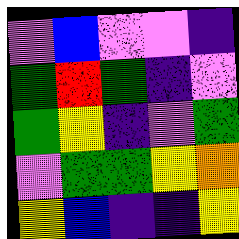[["violet", "blue", "violet", "violet", "indigo"], ["green", "red", "green", "indigo", "violet"], ["green", "yellow", "indigo", "violet", "green"], ["violet", "green", "green", "yellow", "orange"], ["yellow", "blue", "indigo", "indigo", "yellow"]]